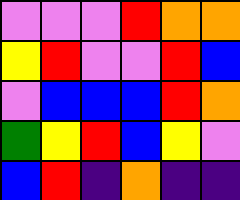[["violet", "violet", "violet", "red", "orange", "orange"], ["yellow", "red", "violet", "violet", "red", "blue"], ["violet", "blue", "blue", "blue", "red", "orange"], ["green", "yellow", "red", "blue", "yellow", "violet"], ["blue", "red", "indigo", "orange", "indigo", "indigo"]]